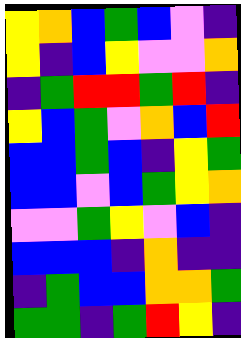[["yellow", "orange", "blue", "green", "blue", "violet", "indigo"], ["yellow", "indigo", "blue", "yellow", "violet", "violet", "orange"], ["indigo", "green", "red", "red", "green", "red", "indigo"], ["yellow", "blue", "green", "violet", "orange", "blue", "red"], ["blue", "blue", "green", "blue", "indigo", "yellow", "green"], ["blue", "blue", "violet", "blue", "green", "yellow", "orange"], ["violet", "violet", "green", "yellow", "violet", "blue", "indigo"], ["blue", "blue", "blue", "indigo", "orange", "indigo", "indigo"], ["indigo", "green", "blue", "blue", "orange", "orange", "green"], ["green", "green", "indigo", "green", "red", "yellow", "indigo"]]